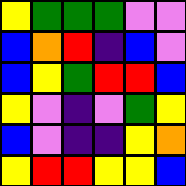[["yellow", "green", "green", "green", "violet", "violet"], ["blue", "orange", "red", "indigo", "blue", "violet"], ["blue", "yellow", "green", "red", "red", "blue"], ["yellow", "violet", "indigo", "violet", "green", "yellow"], ["blue", "violet", "indigo", "indigo", "yellow", "orange"], ["yellow", "red", "red", "yellow", "yellow", "blue"]]